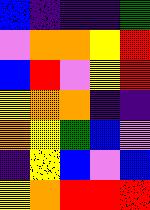[["blue", "indigo", "indigo", "indigo", "green"], ["violet", "orange", "orange", "yellow", "red"], ["blue", "red", "violet", "yellow", "red"], ["yellow", "orange", "orange", "indigo", "indigo"], ["orange", "yellow", "green", "blue", "violet"], ["indigo", "yellow", "blue", "violet", "blue"], ["yellow", "orange", "red", "red", "red"]]